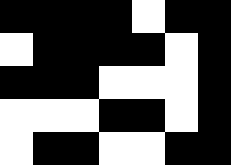[["black", "black", "black", "black", "white", "black", "black"], ["white", "black", "black", "black", "black", "white", "black"], ["black", "black", "black", "white", "white", "white", "black"], ["white", "white", "white", "black", "black", "white", "black"], ["white", "black", "black", "white", "white", "black", "black"]]